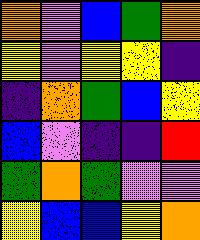[["orange", "violet", "blue", "green", "orange"], ["yellow", "violet", "yellow", "yellow", "indigo"], ["indigo", "orange", "green", "blue", "yellow"], ["blue", "violet", "indigo", "indigo", "red"], ["green", "orange", "green", "violet", "violet"], ["yellow", "blue", "blue", "yellow", "orange"]]